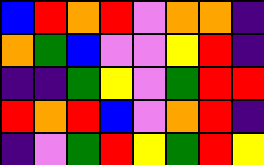[["blue", "red", "orange", "red", "violet", "orange", "orange", "indigo"], ["orange", "green", "blue", "violet", "violet", "yellow", "red", "indigo"], ["indigo", "indigo", "green", "yellow", "violet", "green", "red", "red"], ["red", "orange", "red", "blue", "violet", "orange", "red", "indigo"], ["indigo", "violet", "green", "red", "yellow", "green", "red", "yellow"]]